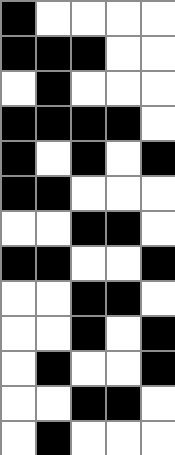[["black", "white", "white", "white", "white"], ["black", "black", "black", "white", "white"], ["white", "black", "white", "white", "white"], ["black", "black", "black", "black", "white"], ["black", "white", "black", "white", "black"], ["black", "black", "white", "white", "white"], ["white", "white", "black", "black", "white"], ["black", "black", "white", "white", "black"], ["white", "white", "black", "black", "white"], ["white", "white", "black", "white", "black"], ["white", "black", "white", "white", "black"], ["white", "white", "black", "black", "white"], ["white", "black", "white", "white", "white"]]